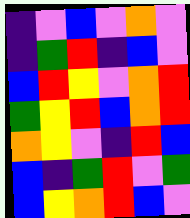[["indigo", "violet", "blue", "violet", "orange", "violet"], ["indigo", "green", "red", "indigo", "blue", "violet"], ["blue", "red", "yellow", "violet", "orange", "red"], ["green", "yellow", "red", "blue", "orange", "red"], ["orange", "yellow", "violet", "indigo", "red", "blue"], ["blue", "indigo", "green", "red", "violet", "green"], ["blue", "yellow", "orange", "red", "blue", "violet"]]